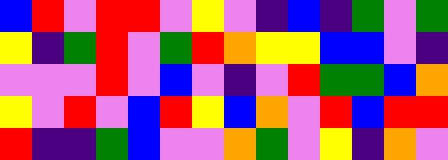[["blue", "red", "violet", "red", "red", "violet", "yellow", "violet", "indigo", "blue", "indigo", "green", "violet", "green"], ["yellow", "indigo", "green", "red", "violet", "green", "red", "orange", "yellow", "yellow", "blue", "blue", "violet", "indigo"], ["violet", "violet", "violet", "red", "violet", "blue", "violet", "indigo", "violet", "red", "green", "green", "blue", "orange"], ["yellow", "violet", "red", "violet", "blue", "red", "yellow", "blue", "orange", "violet", "red", "blue", "red", "red"], ["red", "indigo", "indigo", "green", "blue", "violet", "violet", "orange", "green", "violet", "yellow", "indigo", "orange", "violet"]]